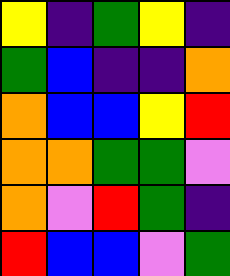[["yellow", "indigo", "green", "yellow", "indigo"], ["green", "blue", "indigo", "indigo", "orange"], ["orange", "blue", "blue", "yellow", "red"], ["orange", "orange", "green", "green", "violet"], ["orange", "violet", "red", "green", "indigo"], ["red", "blue", "blue", "violet", "green"]]